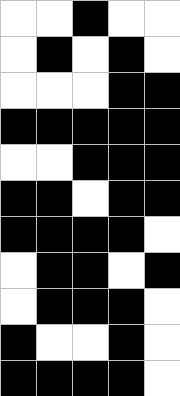[["white", "white", "black", "white", "white"], ["white", "black", "white", "black", "white"], ["white", "white", "white", "black", "black"], ["black", "black", "black", "black", "black"], ["white", "white", "black", "black", "black"], ["black", "black", "white", "black", "black"], ["black", "black", "black", "black", "white"], ["white", "black", "black", "white", "black"], ["white", "black", "black", "black", "white"], ["black", "white", "white", "black", "white"], ["black", "black", "black", "black", "white"]]